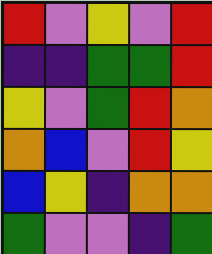[["red", "violet", "yellow", "violet", "red"], ["indigo", "indigo", "green", "green", "red"], ["yellow", "violet", "green", "red", "orange"], ["orange", "blue", "violet", "red", "yellow"], ["blue", "yellow", "indigo", "orange", "orange"], ["green", "violet", "violet", "indigo", "green"]]